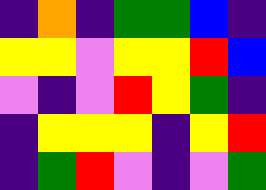[["indigo", "orange", "indigo", "green", "green", "blue", "indigo"], ["yellow", "yellow", "violet", "yellow", "yellow", "red", "blue"], ["violet", "indigo", "violet", "red", "yellow", "green", "indigo"], ["indigo", "yellow", "yellow", "yellow", "indigo", "yellow", "red"], ["indigo", "green", "red", "violet", "indigo", "violet", "green"]]